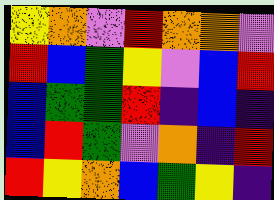[["yellow", "orange", "violet", "red", "orange", "orange", "violet"], ["red", "blue", "green", "yellow", "violet", "blue", "red"], ["blue", "green", "green", "red", "indigo", "blue", "indigo"], ["blue", "red", "green", "violet", "orange", "indigo", "red"], ["red", "yellow", "orange", "blue", "green", "yellow", "indigo"]]